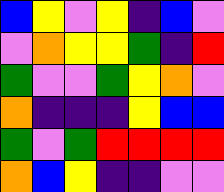[["blue", "yellow", "violet", "yellow", "indigo", "blue", "violet"], ["violet", "orange", "yellow", "yellow", "green", "indigo", "red"], ["green", "violet", "violet", "green", "yellow", "orange", "violet"], ["orange", "indigo", "indigo", "indigo", "yellow", "blue", "blue"], ["green", "violet", "green", "red", "red", "red", "red"], ["orange", "blue", "yellow", "indigo", "indigo", "violet", "violet"]]